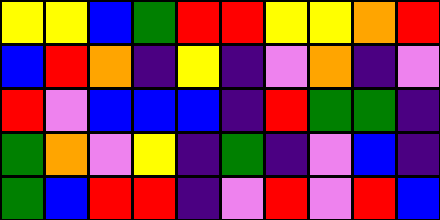[["yellow", "yellow", "blue", "green", "red", "red", "yellow", "yellow", "orange", "red"], ["blue", "red", "orange", "indigo", "yellow", "indigo", "violet", "orange", "indigo", "violet"], ["red", "violet", "blue", "blue", "blue", "indigo", "red", "green", "green", "indigo"], ["green", "orange", "violet", "yellow", "indigo", "green", "indigo", "violet", "blue", "indigo"], ["green", "blue", "red", "red", "indigo", "violet", "red", "violet", "red", "blue"]]